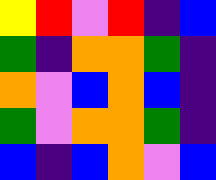[["yellow", "red", "violet", "red", "indigo", "blue"], ["green", "indigo", "orange", "orange", "green", "indigo"], ["orange", "violet", "blue", "orange", "blue", "indigo"], ["green", "violet", "orange", "orange", "green", "indigo"], ["blue", "indigo", "blue", "orange", "violet", "blue"]]